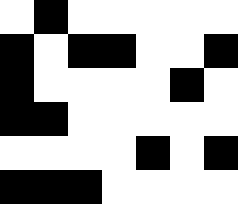[["white", "black", "white", "white", "white", "white", "white"], ["black", "white", "black", "black", "white", "white", "black"], ["black", "white", "white", "white", "white", "black", "white"], ["black", "black", "white", "white", "white", "white", "white"], ["white", "white", "white", "white", "black", "white", "black"], ["black", "black", "black", "white", "white", "white", "white"]]